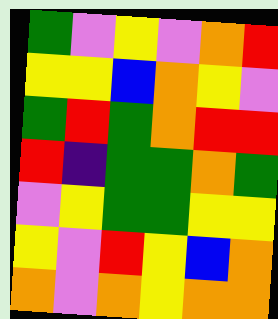[["green", "violet", "yellow", "violet", "orange", "red"], ["yellow", "yellow", "blue", "orange", "yellow", "violet"], ["green", "red", "green", "orange", "red", "red"], ["red", "indigo", "green", "green", "orange", "green"], ["violet", "yellow", "green", "green", "yellow", "yellow"], ["yellow", "violet", "red", "yellow", "blue", "orange"], ["orange", "violet", "orange", "yellow", "orange", "orange"]]